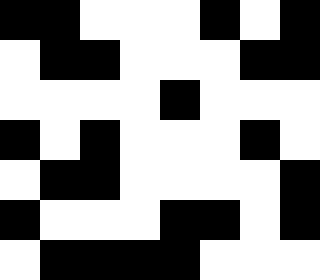[["black", "black", "white", "white", "white", "black", "white", "black"], ["white", "black", "black", "white", "white", "white", "black", "black"], ["white", "white", "white", "white", "black", "white", "white", "white"], ["black", "white", "black", "white", "white", "white", "black", "white"], ["white", "black", "black", "white", "white", "white", "white", "black"], ["black", "white", "white", "white", "black", "black", "white", "black"], ["white", "black", "black", "black", "black", "white", "white", "white"]]